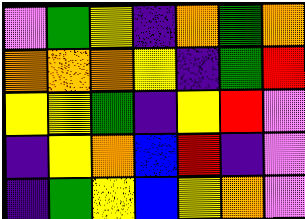[["violet", "green", "yellow", "indigo", "orange", "green", "orange"], ["orange", "orange", "orange", "yellow", "indigo", "green", "red"], ["yellow", "yellow", "green", "indigo", "yellow", "red", "violet"], ["indigo", "yellow", "orange", "blue", "red", "indigo", "violet"], ["indigo", "green", "yellow", "blue", "yellow", "orange", "violet"]]